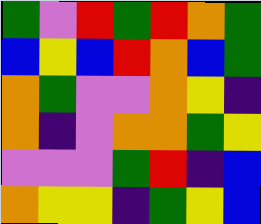[["green", "violet", "red", "green", "red", "orange", "green"], ["blue", "yellow", "blue", "red", "orange", "blue", "green"], ["orange", "green", "violet", "violet", "orange", "yellow", "indigo"], ["orange", "indigo", "violet", "orange", "orange", "green", "yellow"], ["violet", "violet", "violet", "green", "red", "indigo", "blue"], ["orange", "yellow", "yellow", "indigo", "green", "yellow", "blue"]]